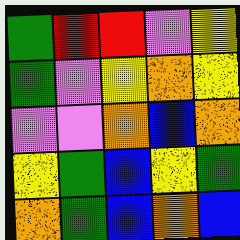[["green", "red", "red", "violet", "yellow"], ["green", "violet", "yellow", "orange", "yellow"], ["violet", "violet", "orange", "blue", "orange"], ["yellow", "green", "blue", "yellow", "green"], ["orange", "green", "blue", "orange", "blue"]]